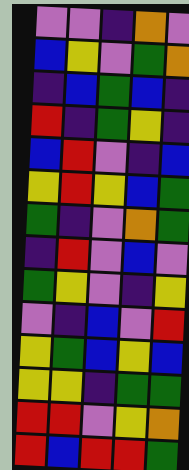[["violet", "violet", "indigo", "orange", "violet"], ["blue", "yellow", "violet", "green", "orange"], ["indigo", "blue", "green", "blue", "indigo"], ["red", "indigo", "green", "yellow", "indigo"], ["blue", "red", "violet", "indigo", "blue"], ["yellow", "red", "yellow", "blue", "green"], ["green", "indigo", "violet", "orange", "green"], ["indigo", "red", "violet", "blue", "violet"], ["green", "yellow", "violet", "indigo", "yellow"], ["violet", "indigo", "blue", "violet", "red"], ["yellow", "green", "blue", "yellow", "blue"], ["yellow", "yellow", "indigo", "green", "green"], ["red", "red", "violet", "yellow", "orange"], ["red", "blue", "red", "red", "green"]]